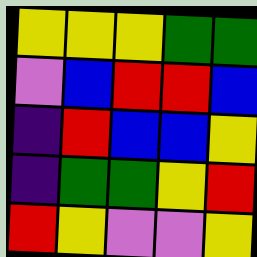[["yellow", "yellow", "yellow", "green", "green"], ["violet", "blue", "red", "red", "blue"], ["indigo", "red", "blue", "blue", "yellow"], ["indigo", "green", "green", "yellow", "red"], ["red", "yellow", "violet", "violet", "yellow"]]